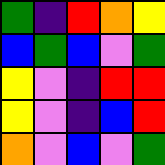[["green", "indigo", "red", "orange", "yellow"], ["blue", "green", "blue", "violet", "green"], ["yellow", "violet", "indigo", "red", "red"], ["yellow", "violet", "indigo", "blue", "red"], ["orange", "violet", "blue", "violet", "green"]]